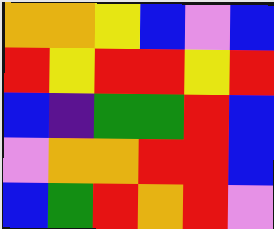[["orange", "orange", "yellow", "blue", "violet", "blue"], ["red", "yellow", "red", "red", "yellow", "red"], ["blue", "indigo", "green", "green", "red", "blue"], ["violet", "orange", "orange", "red", "red", "blue"], ["blue", "green", "red", "orange", "red", "violet"]]